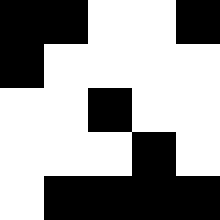[["black", "black", "white", "white", "black"], ["black", "white", "white", "white", "white"], ["white", "white", "black", "white", "white"], ["white", "white", "white", "black", "white"], ["white", "black", "black", "black", "black"]]